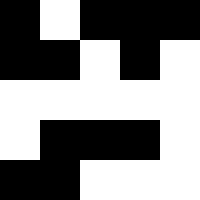[["black", "white", "black", "black", "black"], ["black", "black", "white", "black", "white"], ["white", "white", "white", "white", "white"], ["white", "black", "black", "black", "white"], ["black", "black", "white", "white", "white"]]